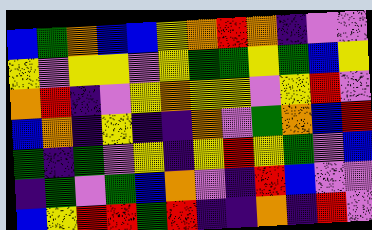[["blue", "green", "orange", "blue", "blue", "yellow", "orange", "red", "orange", "indigo", "violet", "violet"], ["yellow", "violet", "yellow", "yellow", "violet", "yellow", "green", "green", "yellow", "green", "blue", "yellow"], ["orange", "red", "indigo", "violet", "yellow", "orange", "yellow", "yellow", "violet", "yellow", "red", "violet"], ["blue", "orange", "indigo", "yellow", "indigo", "indigo", "orange", "violet", "green", "orange", "blue", "red"], ["green", "indigo", "green", "violet", "yellow", "indigo", "yellow", "red", "yellow", "green", "violet", "blue"], ["indigo", "green", "violet", "green", "blue", "orange", "violet", "indigo", "red", "blue", "violet", "violet"], ["blue", "yellow", "red", "red", "green", "red", "indigo", "indigo", "orange", "indigo", "red", "violet"]]